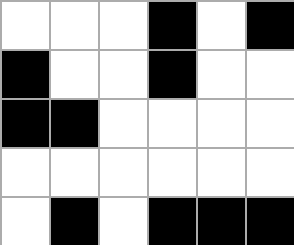[["white", "white", "white", "black", "white", "black"], ["black", "white", "white", "black", "white", "white"], ["black", "black", "white", "white", "white", "white"], ["white", "white", "white", "white", "white", "white"], ["white", "black", "white", "black", "black", "black"]]